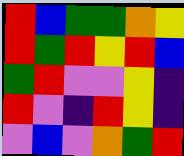[["red", "blue", "green", "green", "orange", "yellow"], ["red", "green", "red", "yellow", "red", "blue"], ["green", "red", "violet", "violet", "yellow", "indigo"], ["red", "violet", "indigo", "red", "yellow", "indigo"], ["violet", "blue", "violet", "orange", "green", "red"]]